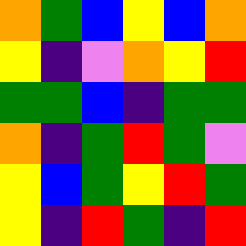[["orange", "green", "blue", "yellow", "blue", "orange"], ["yellow", "indigo", "violet", "orange", "yellow", "red"], ["green", "green", "blue", "indigo", "green", "green"], ["orange", "indigo", "green", "red", "green", "violet"], ["yellow", "blue", "green", "yellow", "red", "green"], ["yellow", "indigo", "red", "green", "indigo", "red"]]